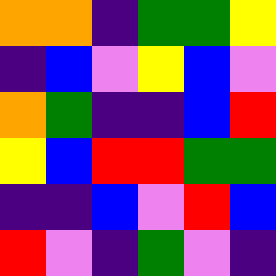[["orange", "orange", "indigo", "green", "green", "yellow"], ["indigo", "blue", "violet", "yellow", "blue", "violet"], ["orange", "green", "indigo", "indigo", "blue", "red"], ["yellow", "blue", "red", "red", "green", "green"], ["indigo", "indigo", "blue", "violet", "red", "blue"], ["red", "violet", "indigo", "green", "violet", "indigo"]]